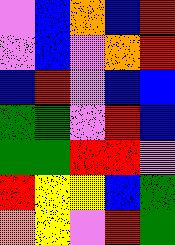[["violet", "blue", "orange", "blue", "red"], ["violet", "blue", "violet", "orange", "red"], ["blue", "red", "violet", "blue", "blue"], ["green", "green", "violet", "red", "blue"], ["green", "green", "red", "red", "violet"], ["red", "yellow", "yellow", "blue", "green"], ["orange", "yellow", "violet", "red", "green"]]